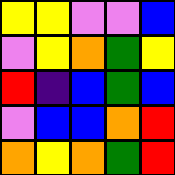[["yellow", "yellow", "violet", "violet", "blue"], ["violet", "yellow", "orange", "green", "yellow"], ["red", "indigo", "blue", "green", "blue"], ["violet", "blue", "blue", "orange", "red"], ["orange", "yellow", "orange", "green", "red"]]